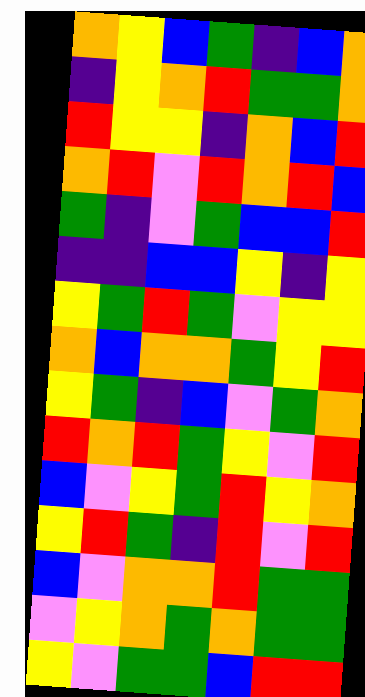[["orange", "yellow", "blue", "green", "indigo", "blue", "orange"], ["indigo", "yellow", "orange", "red", "green", "green", "orange"], ["red", "yellow", "yellow", "indigo", "orange", "blue", "red"], ["orange", "red", "violet", "red", "orange", "red", "blue"], ["green", "indigo", "violet", "green", "blue", "blue", "red"], ["indigo", "indigo", "blue", "blue", "yellow", "indigo", "yellow"], ["yellow", "green", "red", "green", "violet", "yellow", "yellow"], ["orange", "blue", "orange", "orange", "green", "yellow", "red"], ["yellow", "green", "indigo", "blue", "violet", "green", "orange"], ["red", "orange", "red", "green", "yellow", "violet", "red"], ["blue", "violet", "yellow", "green", "red", "yellow", "orange"], ["yellow", "red", "green", "indigo", "red", "violet", "red"], ["blue", "violet", "orange", "orange", "red", "green", "green"], ["violet", "yellow", "orange", "green", "orange", "green", "green"], ["yellow", "violet", "green", "green", "blue", "red", "red"]]